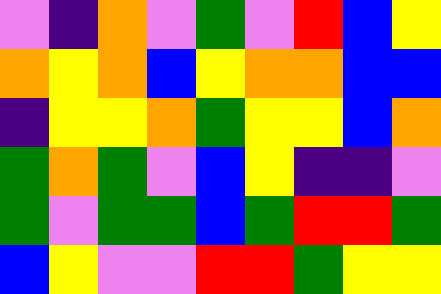[["violet", "indigo", "orange", "violet", "green", "violet", "red", "blue", "yellow"], ["orange", "yellow", "orange", "blue", "yellow", "orange", "orange", "blue", "blue"], ["indigo", "yellow", "yellow", "orange", "green", "yellow", "yellow", "blue", "orange"], ["green", "orange", "green", "violet", "blue", "yellow", "indigo", "indigo", "violet"], ["green", "violet", "green", "green", "blue", "green", "red", "red", "green"], ["blue", "yellow", "violet", "violet", "red", "red", "green", "yellow", "yellow"]]